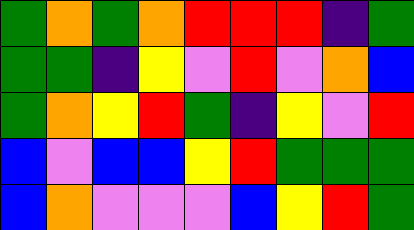[["green", "orange", "green", "orange", "red", "red", "red", "indigo", "green"], ["green", "green", "indigo", "yellow", "violet", "red", "violet", "orange", "blue"], ["green", "orange", "yellow", "red", "green", "indigo", "yellow", "violet", "red"], ["blue", "violet", "blue", "blue", "yellow", "red", "green", "green", "green"], ["blue", "orange", "violet", "violet", "violet", "blue", "yellow", "red", "green"]]